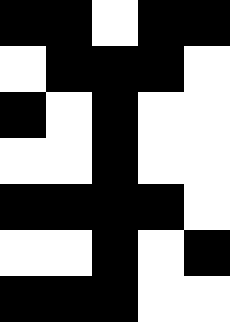[["black", "black", "white", "black", "black"], ["white", "black", "black", "black", "white"], ["black", "white", "black", "white", "white"], ["white", "white", "black", "white", "white"], ["black", "black", "black", "black", "white"], ["white", "white", "black", "white", "black"], ["black", "black", "black", "white", "white"]]